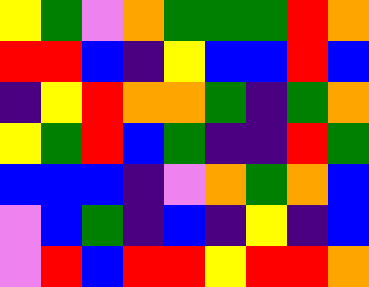[["yellow", "green", "violet", "orange", "green", "green", "green", "red", "orange"], ["red", "red", "blue", "indigo", "yellow", "blue", "blue", "red", "blue"], ["indigo", "yellow", "red", "orange", "orange", "green", "indigo", "green", "orange"], ["yellow", "green", "red", "blue", "green", "indigo", "indigo", "red", "green"], ["blue", "blue", "blue", "indigo", "violet", "orange", "green", "orange", "blue"], ["violet", "blue", "green", "indigo", "blue", "indigo", "yellow", "indigo", "blue"], ["violet", "red", "blue", "red", "red", "yellow", "red", "red", "orange"]]